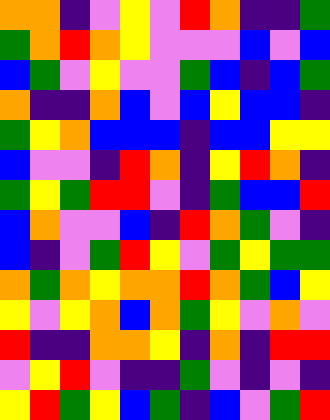[["orange", "orange", "indigo", "violet", "yellow", "violet", "red", "orange", "indigo", "indigo", "green"], ["green", "orange", "red", "orange", "yellow", "violet", "violet", "violet", "blue", "violet", "blue"], ["blue", "green", "violet", "yellow", "violet", "violet", "green", "blue", "indigo", "blue", "green"], ["orange", "indigo", "indigo", "orange", "blue", "violet", "blue", "yellow", "blue", "blue", "indigo"], ["green", "yellow", "orange", "blue", "blue", "blue", "indigo", "blue", "blue", "yellow", "yellow"], ["blue", "violet", "violet", "indigo", "red", "orange", "indigo", "yellow", "red", "orange", "indigo"], ["green", "yellow", "green", "red", "red", "violet", "indigo", "green", "blue", "blue", "red"], ["blue", "orange", "violet", "violet", "blue", "indigo", "red", "orange", "green", "violet", "indigo"], ["blue", "indigo", "violet", "green", "red", "yellow", "violet", "green", "yellow", "green", "green"], ["orange", "green", "orange", "yellow", "orange", "orange", "red", "orange", "green", "blue", "yellow"], ["yellow", "violet", "yellow", "orange", "blue", "orange", "green", "yellow", "violet", "orange", "violet"], ["red", "indigo", "indigo", "orange", "orange", "yellow", "indigo", "orange", "indigo", "red", "red"], ["violet", "yellow", "red", "violet", "indigo", "indigo", "green", "violet", "indigo", "violet", "indigo"], ["yellow", "red", "green", "yellow", "blue", "green", "indigo", "blue", "violet", "green", "red"]]